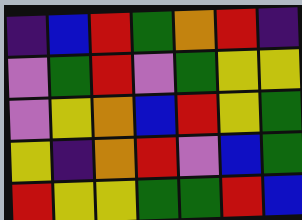[["indigo", "blue", "red", "green", "orange", "red", "indigo"], ["violet", "green", "red", "violet", "green", "yellow", "yellow"], ["violet", "yellow", "orange", "blue", "red", "yellow", "green"], ["yellow", "indigo", "orange", "red", "violet", "blue", "green"], ["red", "yellow", "yellow", "green", "green", "red", "blue"]]